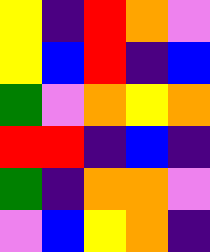[["yellow", "indigo", "red", "orange", "violet"], ["yellow", "blue", "red", "indigo", "blue"], ["green", "violet", "orange", "yellow", "orange"], ["red", "red", "indigo", "blue", "indigo"], ["green", "indigo", "orange", "orange", "violet"], ["violet", "blue", "yellow", "orange", "indigo"]]